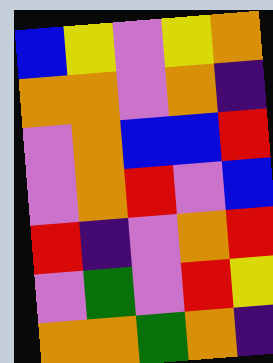[["blue", "yellow", "violet", "yellow", "orange"], ["orange", "orange", "violet", "orange", "indigo"], ["violet", "orange", "blue", "blue", "red"], ["violet", "orange", "red", "violet", "blue"], ["red", "indigo", "violet", "orange", "red"], ["violet", "green", "violet", "red", "yellow"], ["orange", "orange", "green", "orange", "indigo"]]